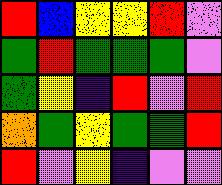[["red", "blue", "yellow", "yellow", "red", "violet"], ["green", "red", "green", "green", "green", "violet"], ["green", "yellow", "indigo", "red", "violet", "red"], ["orange", "green", "yellow", "green", "green", "red"], ["red", "violet", "yellow", "indigo", "violet", "violet"]]